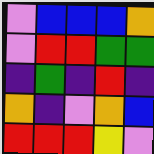[["violet", "blue", "blue", "blue", "orange"], ["violet", "red", "red", "green", "green"], ["indigo", "green", "indigo", "red", "indigo"], ["orange", "indigo", "violet", "orange", "blue"], ["red", "red", "red", "yellow", "violet"]]